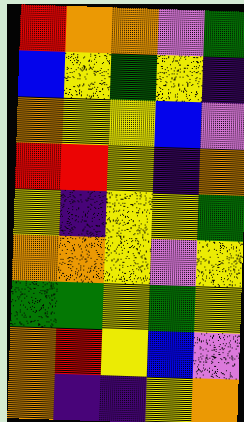[["red", "orange", "orange", "violet", "green"], ["blue", "yellow", "green", "yellow", "indigo"], ["orange", "yellow", "yellow", "blue", "violet"], ["red", "red", "yellow", "indigo", "orange"], ["yellow", "indigo", "yellow", "yellow", "green"], ["orange", "orange", "yellow", "violet", "yellow"], ["green", "green", "yellow", "green", "yellow"], ["orange", "red", "yellow", "blue", "violet"], ["orange", "indigo", "indigo", "yellow", "orange"]]